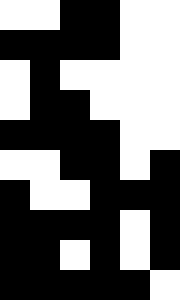[["white", "white", "black", "black", "white", "white"], ["black", "black", "black", "black", "white", "white"], ["white", "black", "white", "white", "white", "white"], ["white", "black", "black", "white", "white", "white"], ["black", "black", "black", "black", "white", "white"], ["white", "white", "black", "black", "white", "black"], ["black", "white", "white", "black", "black", "black"], ["black", "black", "black", "black", "white", "black"], ["black", "black", "white", "black", "white", "black"], ["black", "black", "black", "black", "black", "white"]]